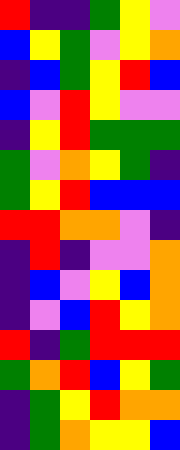[["red", "indigo", "indigo", "green", "yellow", "violet"], ["blue", "yellow", "green", "violet", "yellow", "orange"], ["indigo", "blue", "green", "yellow", "red", "blue"], ["blue", "violet", "red", "yellow", "violet", "violet"], ["indigo", "yellow", "red", "green", "green", "green"], ["green", "violet", "orange", "yellow", "green", "indigo"], ["green", "yellow", "red", "blue", "blue", "blue"], ["red", "red", "orange", "orange", "violet", "indigo"], ["indigo", "red", "indigo", "violet", "violet", "orange"], ["indigo", "blue", "violet", "yellow", "blue", "orange"], ["indigo", "violet", "blue", "red", "yellow", "orange"], ["red", "indigo", "green", "red", "red", "red"], ["green", "orange", "red", "blue", "yellow", "green"], ["indigo", "green", "yellow", "red", "orange", "orange"], ["indigo", "green", "orange", "yellow", "yellow", "blue"]]